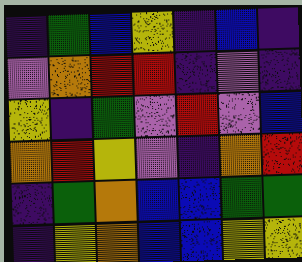[["indigo", "green", "blue", "yellow", "indigo", "blue", "indigo"], ["violet", "orange", "red", "red", "indigo", "violet", "indigo"], ["yellow", "indigo", "green", "violet", "red", "violet", "blue"], ["orange", "red", "yellow", "violet", "indigo", "orange", "red"], ["indigo", "green", "orange", "blue", "blue", "green", "green"], ["indigo", "yellow", "orange", "blue", "blue", "yellow", "yellow"]]